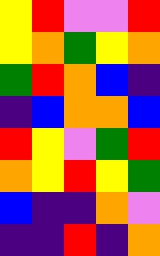[["yellow", "red", "violet", "violet", "red"], ["yellow", "orange", "green", "yellow", "orange"], ["green", "red", "orange", "blue", "indigo"], ["indigo", "blue", "orange", "orange", "blue"], ["red", "yellow", "violet", "green", "red"], ["orange", "yellow", "red", "yellow", "green"], ["blue", "indigo", "indigo", "orange", "violet"], ["indigo", "indigo", "red", "indigo", "orange"]]